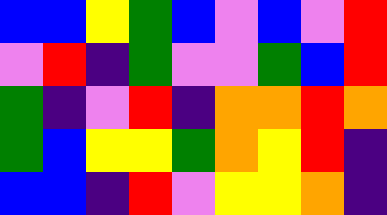[["blue", "blue", "yellow", "green", "blue", "violet", "blue", "violet", "red"], ["violet", "red", "indigo", "green", "violet", "violet", "green", "blue", "red"], ["green", "indigo", "violet", "red", "indigo", "orange", "orange", "red", "orange"], ["green", "blue", "yellow", "yellow", "green", "orange", "yellow", "red", "indigo"], ["blue", "blue", "indigo", "red", "violet", "yellow", "yellow", "orange", "indigo"]]